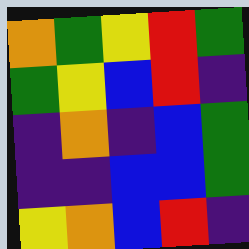[["orange", "green", "yellow", "red", "green"], ["green", "yellow", "blue", "red", "indigo"], ["indigo", "orange", "indigo", "blue", "green"], ["indigo", "indigo", "blue", "blue", "green"], ["yellow", "orange", "blue", "red", "indigo"]]